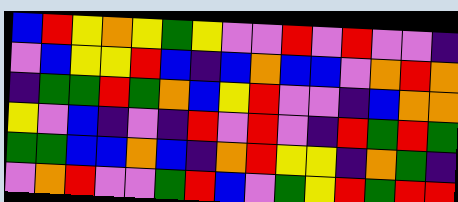[["blue", "red", "yellow", "orange", "yellow", "green", "yellow", "violet", "violet", "red", "violet", "red", "violet", "violet", "indigo"], ["violet", "blue", "yellow", "yellow", "red", "blue", "indigo", "blue", "orange", "blue", "blue", "violet", "orange", "red", "orange"], ["indigo", "green", "green", "red", "green", "orange", "blue", "yellow", "red", "violet", "violet", "indigo", "blue", "orange", "orange"], ["yellow", "violet", "blue", "indigo", "violet", "indigo", "red", "violet", "red", "violet", "indigo", "red", "green", "red", "green"], ["green", "green", "blue", "blue", "orange", "blue", "indigo", "orange", "red", "yellow", "yellow", "indigo", "orange", "green", "indigo"], ["violet", "orange", "red", "violet", "violet", "green", "red", "blue", "violet", "green", "yellow", "red", "green", "red", "red"]]